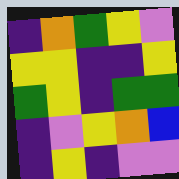[["indigo", "orange", "green", "yellow", "violet"], ["yellow", "yellow", "indigo", "indigo", "yellow"], ["green", "yellow", "indigo", "green", "green"], ["indigo", "violet", "yellow", "orange", "blue"], ["indigo", "yellow", "indigo", "violet", "violet"]]